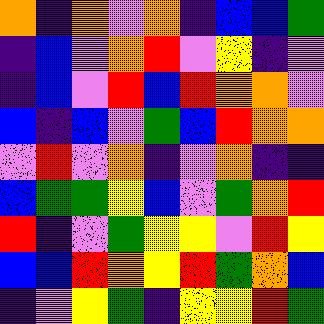[["orange", "indigo", "orange", "violet", "orange", "indigo", "blue", "blue", "green"], ["indigo", "blue", "violet", "orange", "red", "violet", "yellow", "indigo", "violet"], ["indigo", "blue", "violet", "red", "blue", "red", "orange", "orange", "violet"], ["blue", "indigo", "blue", "violet", "green", "blue", "red", "orange", "orange"], ["violet", "red", "violet", "orange", "indigo", "violet", "orange", "indigo", "indigo"], ["blue", "green", "green", "yellow", "blue", "violet", "green", "orange", "red"], ["red", "indigo", "violet", "green", "yellow", "yellow", "violet", "red", "yellow"], ["blue", "blue", "red", "orange", "yellow", "red", "green", "orange", "blue"], ["indigo", "violet", "yellow", "green", "indigo", "yellow", "yellow", "red", "green"]]